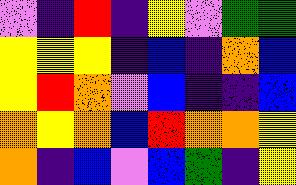[["violet", "indigo", "red", "indigo", "yellow", "violet", "green", "green"], ["yellow", "yellow", "yellow", "indigo", "blue", "indigo", "orange", "blue"], ["yellow", "red", "orange", "violet", "blue", "indigo", "indigo", "blue"], ["orange", "yellow", "orange", "blue", "red", "orange", "orange", "yellow"], ["orange", "indigo", "blue", "violet", "blue", "green", "indigo", "yellow"]]